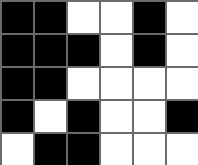[["black", "black", "white", "white", "black", "white"], ["black", "black", "black", "white", "black", "white"], ["black", "black", "white", "white", "white", "white"], ["black", "white", "black", "white", "white", "black"], ["white", "black", "black", "white", "white", "white"]]